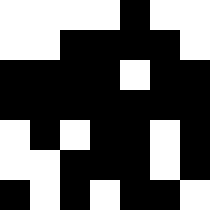[["white", "white", "white", "white", "black", "white", "white"], ["white", "white", "black", "black", "black", "black", "white"], ["black", "black", "black", "black", "white", "black", "black"], ["black", "black", "black", "black", "black", "black", "black"], ["white", "black", "white", "black", "black", "white", "black"], ["white", "white", "black", "black", "black", "white", "black"], ["black", "white", "black", "white", "black", "black", "white"]]